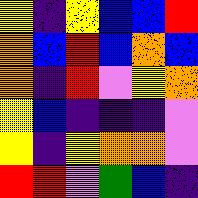[["yellow", "indigo", "yellow", "blue", "blue", "red"], ["orange", "blue", "red", "blue", "orange", "blue"], ["orange", "indigo", "red", "violet", "yellow", "orange"], ["yellow", "blue", "indigo", "indigo", "indigo", "violet"], ["yellow", "indigo", "yellow", "orange", "orange", "violet"], ["red", "red", "violet", "green", "blue", "indigo"]]